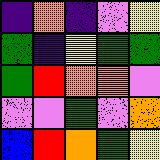[["indigo", "orange", "indigo", "violet", "yellow"], ["green", "indigo", "yellow", "green", "green"], ["green", "red", "orange", "orange", "violet"], ["violet", "violet", "green", "violet", "orange"], ["blue", "red", "orange", "green", "yellow"]]